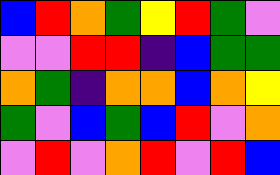[["blue", "red", "orange", "green", "yellow", "red", "green", "violet"], ["violet", "violet", "red", "red", "indigo", "blue", "green", "green"], ["orange", "green", "indigo", "orange", "orange", "blue", "orange", "yellow"], ["green", "violet", "blue", "green", "blue", "red", "violet", "orange"], ["violet", "red", "violet", "orange", "red", "violet", "red", "blue"]]